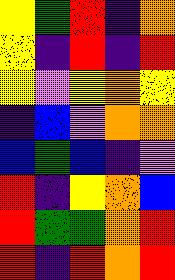[["yellow", "green", "red", "indigo", "orange"], ["yellow", "indigo", "red", "indigo", "red"], ["yellow", "violet", "yellow", "orange", "yellow"], ["indigo", "blue", "violet", "orange", "orange"], ["blue", "green", "blue", "indigo", "violet"], ["red", "indigo", "yellow", "orange", "blue"], ["red", "green", "green", "orange", "red"], ["red", "indigo", "red", "orange", "red"]]